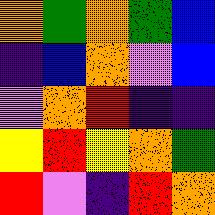[["orange", "green", "orange", "green", "blue"], ["indigo", "blue", "orange", "violet", "blue"], ["violet", "orange", "red", "indigo", "indigo"], ["yellow", "red", "yellow", "orange", "green"], ["red", "violet", "indigo", "red", "orange"]]